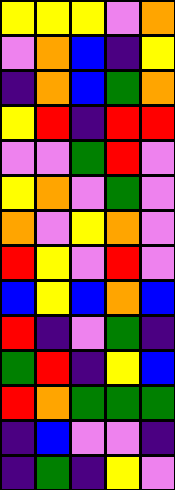[["yellow", "yellow", "yellow", "violet", "orange"], ["violet", "orange", "blue", "indigo", "yellow"], ["indigo", "orange", "blue", "green", "orange"], ["yellow", "red", "indigo", "red", "red"], ["violet", "violet", "green", "red", "violet"], ["yellow", "orange", "violet", "green", "violet"], ["orange", "violet", "yellow", "orange", "violet"], ["red", "yellow", "violet", "red", "violet"], ["blue", "yellow", "blue", "orange", "blue"], ["red", "indigo", "violet", "green", "indigo"], ["green", "red", "indigo", "yellow", "blue"], ["red", "orange", "green", "green", "green"], ["indigo", "blue", "violet", "violet", "indigo"], ["indigo", "green", "indigo", "yellow", "violet"]]